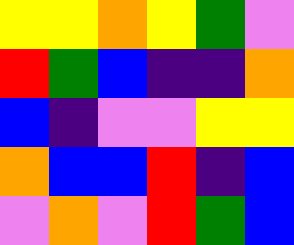[["yellow", "yellow", "orange", "yellow", "green", "violet"], ["red", "green", "blue", "indigo", "indigo", "orange"], ["blue", "indigo", "violet", "violet", "yellow", "yellow"], ["orange", "blue", "blue", "red", "indigo", "blue"], ["violet", "orange", "violet", "red", "green", "blue"]]